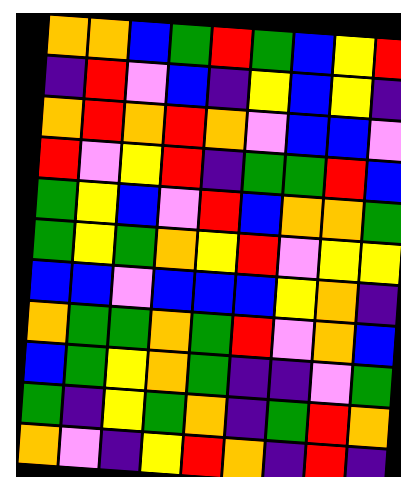[["orange", "orange", "blue", "green", "red", "green", "blue", "yellow", "red"], ["indigo", "red", "violet", "blue", "indigo", "yellow", "blue", "yellow", "indigo"], ["orange", "red", "orange", "red", "orange", "violet", "blue", "blue", "violet"], ["red", "violet", "yellow", "red", "indigo", "green", "green", "red", "blue"], ["green", "yellow", "blue", "violet", "red", "blue", "orange", "orange", "green"], ["green", "yellow", "green", "orange", "yellow", "red", "violet", "yellow", "yellow"], ["blue", "blue", "violet", "blue", "blue", "blue", "yellow", "orange", "indigo"], ["orange", "green", "green", "orange", "green", "red", "violet", "orange", "blue"], ["blue", "green", "yellow", "orange", "green", "indigo", "indigo", "violet", "green"], ["green", "indigo", "yellow", "green", "orange", "indigo", "green", "red", "orange"], ["orange", "violet", "indigo", "yellow", "red", "orange", "indigo", "red", "indigo"]]